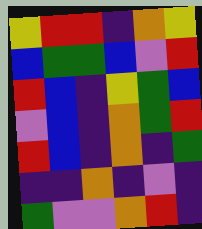[["yellow", "red", "red", "indigo", "orange", "yellow"], ["blue", "green", "green", "blue", "violet", "red"], ["red", "blue", "indigo", "yellow", "green", "blue"], ["violet", "blue", "indigo", "orange", "green", "red"], ["red", "blue", "indigo", "orange", "indigo", "green"], ["indigo", "indigo", "orange", "indigo", "violet", "indigo"], ["green", "violet", "violet", "orange", "red", "indigo"]]